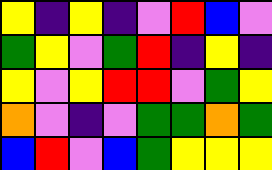[["yellow", "indigo", "yellow", "indigo", "violet", "red", "blue", "violet"], ["green", "yellow", "violet", "green", "red", "indigo", "yellow", "indigo"], ["yellow", "violet", "yellow", "red", "red", "violet", "green", "yellow"], ["orange", "violet", "indigo", "violet", "green", "green", "orange", "green"], ["blue", "red", "violet", "blue", "green", "yellow", "yellow", "yellow"]]